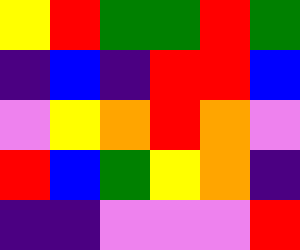[["yellow", "red", "green", "green", "red", "green"], ["indigo", "blue", "indigo", "red", "red", "blue"], ["violet", "yellow", "orange", "red", "orange", "violet"], ["red", "blue", "green", "yellow", "orange", "indigo"], ["indigo", "indigo", "violet", "violet", "violet", "red"]]